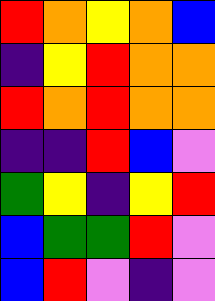[["red", "orange", "yellow", "orange", "blue"], ["indigo", "yellow", "red", "orange", "orange"], ["red", "orange", "red", "orange", "orange"], ["indigo", "indigo", "red", "blue", "violet"], ["green", "yellow", "indigo", "yellow", "red"], ["blue", "green", "green", "red", "violet"], ["blue", "red", "violet", "indigo", "violet"]]